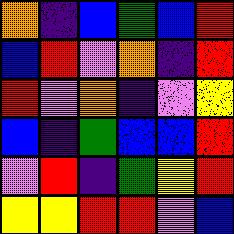[["orange", "indigo", "blue", "green", "blue", "red"], ["blue", "red", "violet", "orange", "indigo", "red"], ["red", "violet", "orange", "indigo", "violet", "yellow"], ["blue", "indigo", "green", "blue", "blue", "red"], ["violet", "red", "indigo", "green", "yellow", "red"], ["yellow", "yellow", "red", "red", "violet", "blue"]]